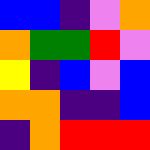[["blue", "blue", "indigo", "violet", "orange"], ["orange", "green", "green", "red", "violet"], ["yellow", "indigo", "blue", "violet", "blue"], ["orange", "orange", "indigo", "indigo", "blue"], ["indigo", "orange", "red", "red", "red"]]